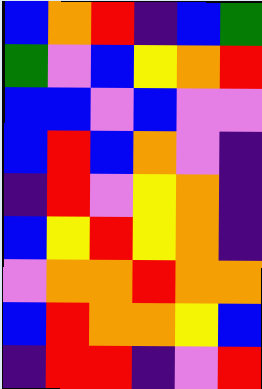[["blue", "orange", "red", "indigo", "blue", "green"], ["green", "violet", "blue", "yellow", "orange", "red"], ["blue", "blue", "violet", "blue", "violet", "violet"], ["blue", "red", "blue", "orange", "violet", "indigo"], ["indigo", "red", "violet", "yellow", "orange", "indigo"], ["blue", "yellow", "red", "yellow", "orange", "indigo"], ["violet", "orange", "orange", "red", "orange", "orange"], ["blue", "red", "orange", "orange", "yellow", "blue"], ["indigo", "red", "red", "indigo", "violet", "red"]]